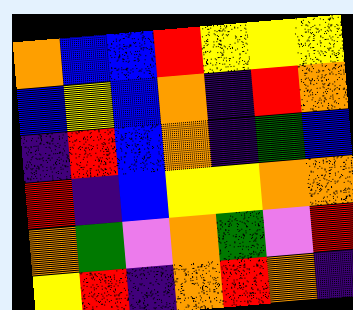[["orange", "blue", "blue", "red", "yellow", "yellow", "yellow"], ["blue", "yellow", "blue", "orange", "indigo", "red", "orange"], ["indigo", "red", "blue", "orange", "indigo", "green", "blue"], ["red", "indigo", "blue", "yellow", "yellow", "orange", "orange"], ["orange", "green", "violet", "orange", "green", "violet", "red"], ["yellow", "red", "indigo", "orange", "red", "orange", "indigo"]]